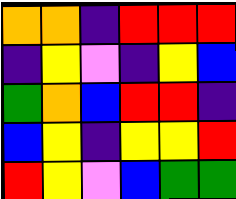[["orange", "orange", "indigo", "red", "red", "red"], ["indigo", "yellow", "violet", "indigo", "yellow", "blue"], ["green", "orange", "blue", "red", "red", "indigo"], ["blue", "yellow", "indigo", "yellow", "yellow", "red"], ["red", "yellow", "violet", "blue", "green", "green"]]